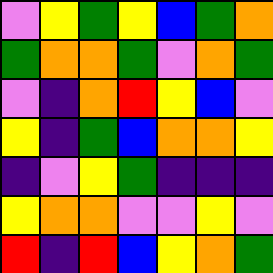[["violet", "yellow", "green", "yellow", "blue", "green", "orange"], ["green", "orange", "orange", "green", "violet", "orange", "green"], ["violet", "indigo", "orange", "red", "yellow", "blue", "violet"], ["yellow", "indigo", "green", "blue", "orange", "orange", "yellow"], ["indigo", "violet", "yellow", "green", "indigo", "indigo", "indigo"], ["yellow", "orange", "orange", "violet", "violet", "yellow", "violet"], ["red", "indigo", "red", "blue", "yellow", "orange", "green"]]